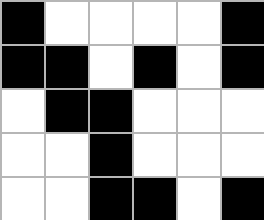[["black", "white", "white", "white", "white", "black"], ["black", "black", "white", "black", "white", "black"], ["white", "black", "black", "white", "white", "white"], ["white", "white", "black", "white", "white", "white"], ["white", "white", "black", "black", "white", "black"]]